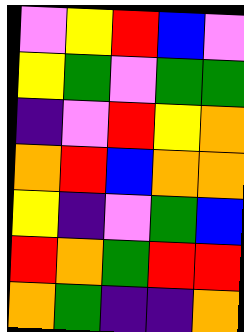[["violet", "yellow", "red", "blue", "violet"], ["yellow", "green", "violet", "green", "green"], ["indigo", "violet", "red", "yellow", "orange"], ["orange", "red", "blue", "orange", "orange"], ["yellow", "indigo", "violet", "green", "blue"], ["red", "orange", "green", "red", "red"], ["orange", "green", "indigo", "indigo", "orange"]]